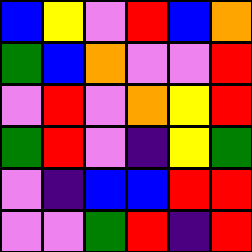[["blue", "yellow", "violet", "red", "blue", "orange"], ["green", "blue", "orange", "violet", "violet", "red"], ["violet", "red", "violet", "orange", "yellow", "red"], ["green", "red", "violet", "indigo", "yellow", "green"], ["violet", "indigo", "blue", "blue", "red", "red"], ["violet", "violet", "green", "red", "indigo", "red"]]